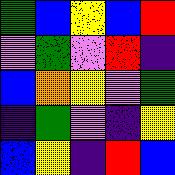[["green", "blue", "yellow", "blue", "red"], ["violet", "green", "violet", "red", "indigo"], ["blue", "orange", "yellow", "violet", "green"], ["indigo", "green", "violet", "indigo", "yellow"], ["blue", "yellow", "indigo", "red", "blue"]]